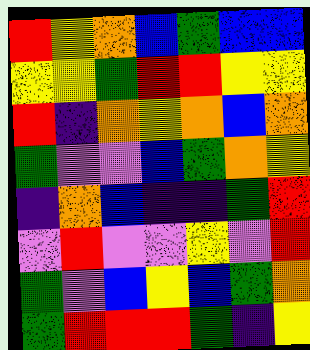[["red", "yellow", "orange", "blue", "green", "blue", "blue"], ["yellow", "yellow", "green", "red", "red", "yellow", "yellow"], ["red", "indigo", "orange", "yellow", "orange", "blue", "orange"], ["green", "violet", "violet", "blue", "green", "orange", "yellow"], ["indigo", "orange", "blue", "indigo", "indigo", "green", "red"], ["violet", "red", "violet", "violet", "yellow", "violet", "red"], ["green", "violet", "blue", "yellow", "blue", "green", "orange"], ["green", "red", "red", "red", "green", "indigo", "yellow"]]